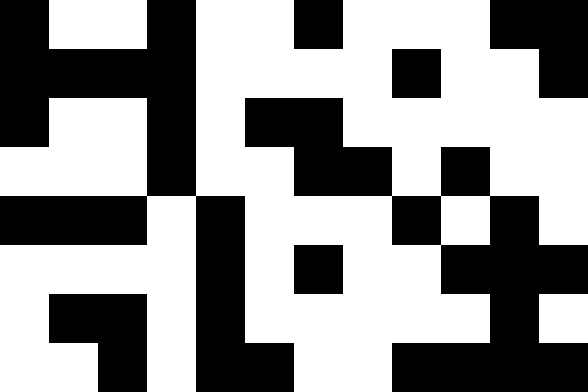[["black", "white", "white", "black", "white", "white", "black", "white", "white", "white", "black", "black"], ["black", "black", "black", "black", "white", "white", "white", "white", "black", "white", "white", "black"], ["black", "white", "white", "black", "white", "black", "black", "white", "white", "white", "white", "white"], ["white", "white", "white", "black", "white", "white", "black", "black", "white", "black", "white", "white"], ["black", "black", "black", "white", "black", "white", "white", "white", "black", "white", "black", "white"], ["white", "white", "white", "white", "black", "white", "black", "white", "white", "black", "black", "black"], ["white", "black", "black", "white", "black", "white", "white", "white", "white", "white", "black", "white"], ["white", "white", "black", "white", "black", "black", "white", "white", "black", "black", "black", "black"]]